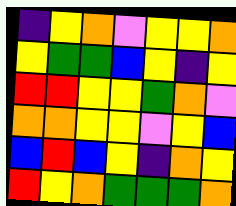[["indigo", "yellow", "orange", "violet", "yellow", "yellow", "orange"], ["yellow", "green", "green", "blue", "yellow", "indigo", "yellow"], ["red", "red", "yellow", "yellow", "green", "orange", "violet"], ["orange", "orange", "yellow", "yellow", "violet", "yellow", "blue"], ["blue", "red", "blue", "yellow", "indigo", "orange", "yellow"], ["red", "yellow", "orange", "green", "green", "green", "orange"]]